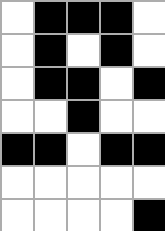[["white", "black", "black", "black", "white"], ["white", "black", "white", "black", "white"], ["white", "black", "black", "white", "black"], ["white", "white", "black", "white", "white"], ["black", "black", "white", "black", "black"], ["white", "white", "white", "white", "white"], ["white", "white", "white", "white", "black"]]